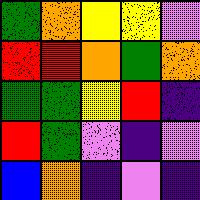[["green", "orange", "yellow", "yellow", "violet"], ["red", "red", "orange", "green", "orange"], ["green", "green", "yellow", "red", "indigo"], ["red", "green", "violet", "indigo", "violet"], ["blue", "orange", "indigo", "violet", "indigo"]]